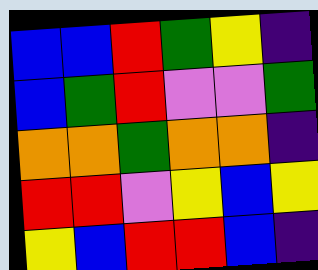[["blue", "blue", "red", "green", "yellow", "indigo"], ["blue", "green", "red", "violet", "violet", "green"], ["orange", "orange", "green", "orange", "orange", "indigo"], ["red", "red", "violet", "yellow", "blue", "yellow"], ["yellow", "blue", "red", "red", "blue", "indigo"]]